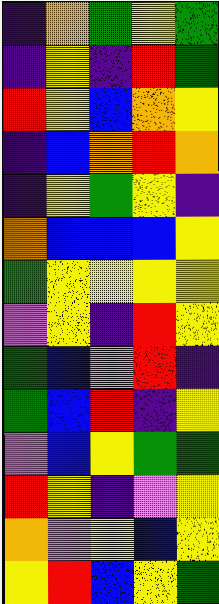[["indigo", "orange", "green", "yellow", "green"], ["indigo", "yellow", "indigo", "red", "green"], ["red", "yellow", "blue", "orange", "yellow"], ["indigo", "blue", "orange", "red", "orange"], ["indigo", "yellow", "green", "yellow", "indigo"], ["orange", "blue", "blue", "blue", "yellow"], ["green", "yellow", "yellow", "yellow", "yellow"], ["violet", "yellow", "indigo", "red", "yellow"], ["green", "blue", "violet", "red", "indigo"], ["green", "blue", "red", "indigo", "yellow"], ["violet", "blue", "yellow", "green", "green"], ["red", "yellow", "indigo", "violet", "yellow"], ["orange", "violet", "yellow", "blue", "yellow"], ["yellow", "red", "blue", "yellow", "green"]]